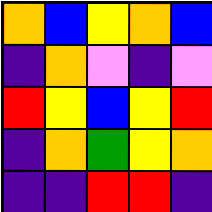[["orange", "blue", "yellow", "orange", "blue"], ["indigo", "orange", "violet", "indigo", "violet"], ["red", "yellow", "blue", "yellow", "red"], ["indigo", "orange", "green", "yellow", "orange"], ["indigo", "indigo", "red", "red", "indigo"]]